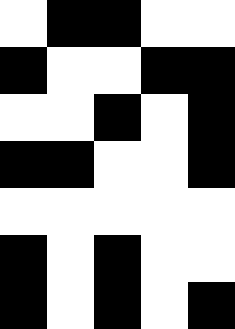[["white", "black", "black", "white", "white"], ["black", "white", "white", "black", "black"], ["white", "white", "black", "white", "black"], ["black", "black", "white", "white", "black"], ["white", "white", "white", "white", "white"], ["black", "white", "black", "white", "white"], ["black", "white", "black", "white", "black"]]